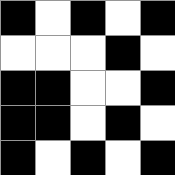[["black", "white", "black", "white", "black"], ["white", "white", "white", "black", "white"], ["black", "black", "white", "white", "black"], ["black", "black", "white", "black", "white"], ["black", "white", "black", "white", "black"]]